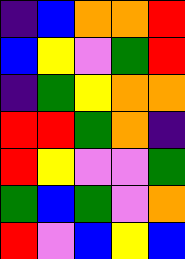[["indigo", "blue", "orange", "orange", "red"], ["blue", "yellow", "violet", "green", "red"], ["indigo", "green", "yellow", "orange", "orange"], ["red", "red", "green", "orange", "indigo"], ["red", "yellow", "violet", "violet", "green"], ["green", "blue", "green", "violet", "orange"], ["red", "violet", "blue", "yellow", "blue"]]